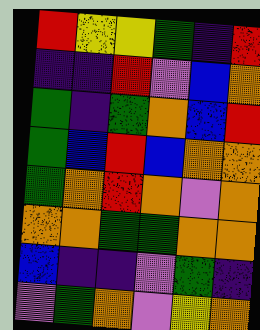[["red", "yellow", "yellow", "green", "indigo", "red"], ["indigo", "indigo", "red", "violet", "blue", "orange"], ["green", "indigo", "green", "orange", "blue", "red"], ["green", "blue", "red", "blue", "orange", "orange"], ["green", "orange", "red", "orange", "violet", "orange"], ["orange", "orange", "green", "green", "orange", "orange"], ["blue", "indigo", "indigo", "violet", "green", "indigo"], ["violet", "green", "orange", "violet", "yellow", "orange"]]